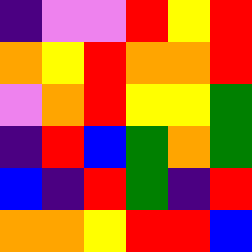[["indigo", "violet", "violet", "red", "yellow", "red"], ["orange", "yellow", "red", "orange", "orange", "red"], ["violet", "orange", "red", "yellow", "yellow", "green"], ["indigo", "red", "blue", "green", "orange", "green"], ["blue", "indigo", "red", "green", "indigo", "red"], ["orange", "orange", "yellow", "red", "red", "blue"]]